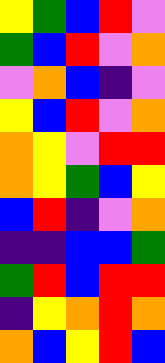[["yellow", "green", "blue", "red", "violet"], ["green", "blue", "red", "violet", "orange"], ["violet", "orange", "blue", "indigo", "violet"], ["yellow", "blue", "red", "violet", "orange"], ["orange", "yellow", "violet", "red", "red"], ["orange", "yellow", "green", "blue", "yellow"], ["blue", "red", "indigo", "violet", "orange"], ["indigo", "indigo", "blue", "blue", "green"], ["green", "red", "blue", "red", "red"], ["indigo", "yellow", "orange", "red", "orange"], ["orange", "blue", "yellow", "red", "blue"]]